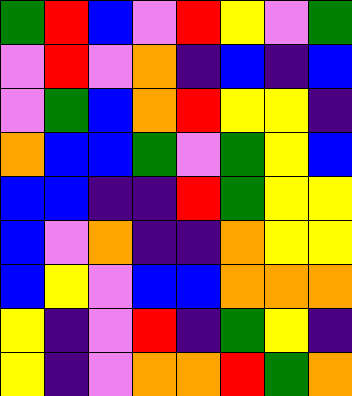[["green", "red", "blue", "violet", "red", "yellow", "violet", "green"], ["violet", "red", "violet", "orange", "indigo", "blue", "indigo", "blue"], ["violet", "green", "blue", "orange", "red", "yellow", "yellow", "indigo"], ["orange", "blue", "blue", "green", "violet", "green", "yellow", "blue"], ["blue", "blue", "indigo", "indigo", "red", "green", "yellow", "yellow"], ["blue", "violet", "orange", "indigo", "indigo", "orange", "yellow", "yellow"], ["blue", "yellow", "violet", "blue", "blue", "orange", "orange", "orange"], ["yellow", "indigo", "violet", "red", "indigo", "green", "yellow", "indigo"], ["yellow", "indigo", "violet", "orange", "orange", "red", "green", "orange"]]